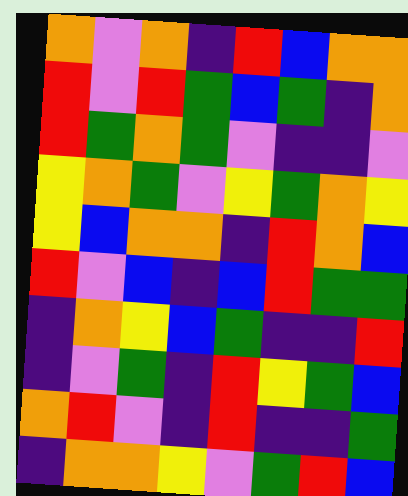[["orange", "violet", "orange", "indigo", "red", "blue", "orange", "orange"], ["red", "violet", "red", "green", "blue", "green", "indigo", "orange"], ["red", "green", "orange", "green", "violet", "indigo", "indigo", "violet"], ["yellow", "orange", "green", "violet", "yellow", "green", "orange", "yellow"], ["yellow", "blue", "orange", "orange", "indigo", "red", "orange", "blue"], ["red", "violet", "blue", "indigo", "blue", "red", "green", "green"], ["indigo", "orange", "yellow", "blue", "green", "indigo", "indigo", "red"], ["indigo", "violet", "green", "indigo", "red", "yellow", "green", "blue"], ["orange", "red", "violet", "indigo", "red", "indigo", "indigo", "green"], ["indigo", "orange", "orange", "yellow", "violet", "green", "red", "blue"]]